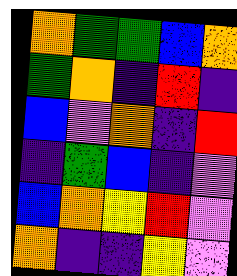[["orange", "green", "green", "blue", "orange"], ["green", "orange", "indigo", "red", "indigo"], ["blue", "violet", "orange", "indigo", "red"], ["indigo", "green", "blue", "indigo", "violet"], ["blue", "orange", "yellow", "red", "violet"], ["orange", "indigo", "indigo", "yellow", "violet"]]